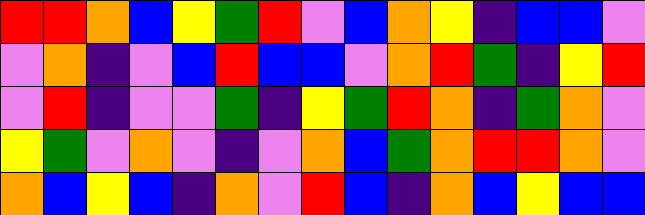[["red", "red", "orange", "blue", "yellow", "green", "red", "violet", "blue", "orange", "yellow", "indigo", "blue", "blue", "violet"], ["violet", "orange", "indigo", "violet", "blue", "red", "blue", "blue", "violet", "orange", "red", "green", "indigo", "yellow", "red"], ["violet", "red", "indigo", "violet", "violet", "green", "indigo", "yellow", "green", "red", "orange", "indigo", "green", "orange", "violet"], ["yellow", "green", "violet", "orange", "violet", "indigo", "violet", "orange", "blue", "green", "orange", "red", "red", "orange", "violet"], ["orange", "blue", "yellow", "blue", "indigo", "orange", "violet", "red", "blue", "indigo", "orange", "blue", "yellow", "blue", "blue"]]